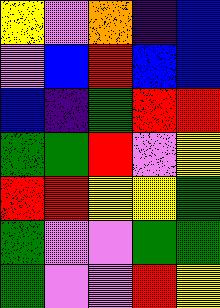[["yellow", "violet", "orange", "indigo", "blue"], ["violet", "blue", "red", "blue", "blue"], ["blue", "indigo", "green", "red", "red"], ["green", "green", "red", "violet", "yellow"], ["red", "red", "yellow", "yellow", "green"], ["green", "violet", "violet", "green", "green"], ["green", "violet", "violet", "red", "yellow"]]